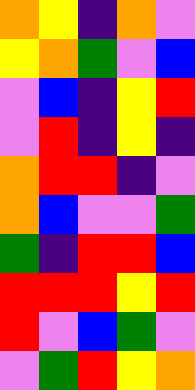[["orange", "yellow", "indigo", "orange", "violet"], ["yellow", "orange", "green", "violet", "blue"], ["violet", "blue", "indigo", "yellow", "red"], ["violet", "red", "indigo", "yellow", "indigo"], ["orange", "red", "red", "indigo", "violet"], ["orange", "blue", "violet", "violet", "green"], ["green", "indigo", "red", "red", "blue"], ["red", "red", "red", "yellow", "red"], ["red", "violet", "blue", "green", "violet"], ["violet", "green", "red", "yellow", "orange"]]